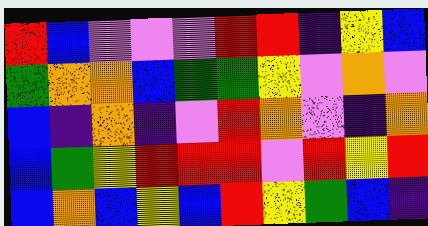[["red", "blue", "violet", "violet", "violet", "red", "red", "indigo", "yellow", "blue"], ["green", "orange", "orange", "blue", "green", "green", "yellow", "violet", "orange", "violet"], ["blue", "indigo", "orange", "indigo", "violet", "red", "orange", "violet", "indigo", "orange"], ["blue", "green", "yellow", "red", "red", "red", "violet", "red", "yellow", "red"], ["blue", "orange", "blue", "yellow", "blue", "red", "yellow", "green", "blue", "indigo"]]